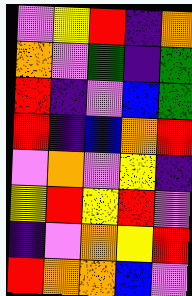[["violet", "yellow", "red", "indigo", "orange"], ["orange", "violet", "green", "indigo", "green"], ["red", "indigo", "violet", "blue", "green"], ["red", "indigo", "blue", "orange", "red"], ["violet", "orange", "violet", "yellow", "indigo"], ["yellow", "red", "yellow", "red", "violet"], ["indigo", "violet", "orange", "yellow", "red"], ["red", "orange", "orange", "blue", "violet"]]